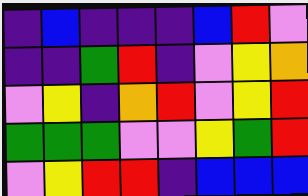[["indigo", "blue", "indigo", "indigo", "indigo", "blue", "red", "violet"], ["indigo", "indigo", "green", "red", "indigo", "violet", "yellow", "orange"], ["violet", "yellow", "indigo", "orange", "red", "violet", "yellow", "red"], ["green", "green", "green", "violet", "violet", "yellow", "green", "red"], ["violet", "yellow", "red", "red", "indigo", "blue", "blue", "blue"]]